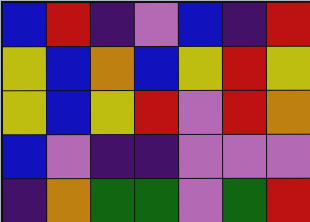[["blue", "red", "indigo", "violet", "blue", "indigo", "red"], ["yellow", "blue", "orange", "blue", "yellow", "red", "yellow"], ["yellow", "blue", "yellow", "red", "violet", "red", "orange"], ["blue", "violet", "indigo", "indigo", "violet", "violet", "violet"], ["indigo", "orange", "green", "green", "violet", "green", "red"]]